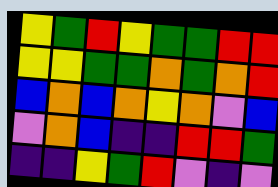[["yellow", "green", "red", "yellow", "green", "green", "red", "red"], ["yellow", "yellow", "green", "green", "orange", "green", "orange", "red"], ["blue", "orange", "blue", "orange", "yellow", "orange", "violet", "blue"], ["violet", "orange", "blue", "indigo", "indigo", "red", "red", "green"], ["indigo", "indigo", "yellow", "green", "red", "violet", "indigo", "violet"]]